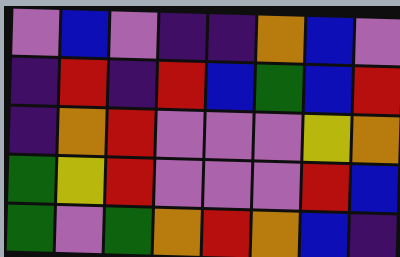[["violet", "blue", "violet", "indigo", "indigo", "orange", "blue", "violet"], ["indigo", "red", "indigo", "red", "blue", "green", "blue", "red"], ["indigo", "orange", "red", "violet", "violet", "violet", "yellow", "orange"], ["green", "yellow", "red", "violet", "violet", "violet", "red", "blue"], ["green", "violet", "green", "orange", "red", "orange", "blue", "indigo"]]